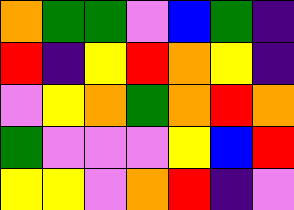[["orange", "green", "green", "violet", "blue", "green", "indigo"], ["red", "indigo", "yellow", "red", "orange", "yellow", "indigo"], ["violet", "yellow", "orange", "green", "orange", "red", "orange"], ["green", "violet", "violet", "violet", "yellow", "blue", "red"], ["yellow", "yellow", "violet", "orange", "red", "indigo", "violet"]]